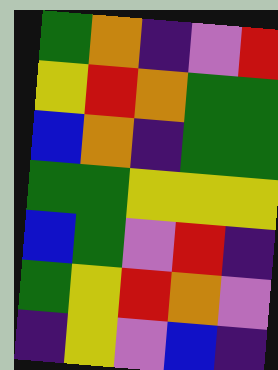[["green", "orange", "indigo", "violet", "red"], ["yellow", "red", "orange", "green", "green"], ["blue", "orange", "indigo", "green", "green"], ["green", "green", "yellow", "yellow", "yellow"], ["blue", "green", "violet", "red", "indigo"], ["green", "yellow", "red", "orange", "violet"], ["indigo", "yellow", "violet", "blue", "indigo"]]